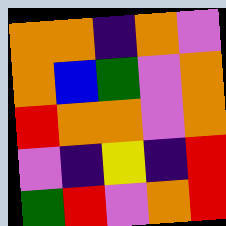[["orange", "orange", "indigo", "orange", "violet"], ["orange", "blue", "green", "violet", "orange"], ["red", "orange", "orange", "violet", "orange"], ["violet", "indigo", "yellow", "indigo", "red"], ["green", "red", "violet", "orange", "red"]]